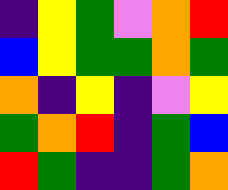[["indigo", "yellow", "green", "violet", "orange", "red"], ["blue", "yellow", "green", "green", "orange", "green"], ["orange", "indigo", "yellow", "indigo", "violet", "yellow"], ["green", "orange", "red", "indigo", "green", "blue"], ["red", "green", "indigo", "indigo", "green", "orange"]]